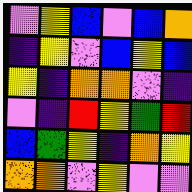[["violet", "yellow", "blue", "violet", "blue", "orange"], ["indigo", "yellow", "violet", "blue", "yellow", "blue"], ["yellow", "indigo", "orange", "orange", "violet", "indigo"], ["violet", "indigo", "red", "yellow", "green", "red"], ["blue", "green", "yellow", "indigo", "orange", "yellow"], ["orange", "orange", "violet", "yellow", "violet", "violet"]]